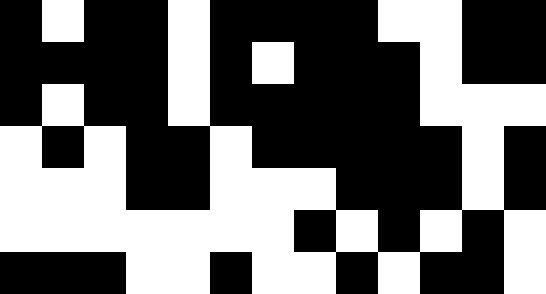[["black", "white", "black", "black", "white", "black", "black", "black", "black", "white", "white", "black", "black"], ["black", "black", "black", "black", "white", "black", "white", "black", "black", "black", "white", "black", "black"], ["black", "white", "black", "black", "white", "black", "black", "black", "black", "black", "white", "white", "white"], ["white", "black", "white", "black", "black", "white", "black", "black", "black", "black", "black", "white", "black"], ["white", "white", "white", "black", "black", "white", "white", "white", "black", "black", "black", "white", "black"], ["white", "white", "white", "white", "white", "white", "white", "black", "white", "black", "white", "black", "white"], ["black", "black", "black", "white", "white", "black", "white", "white", "black", "white", "black", "black", "white"]]